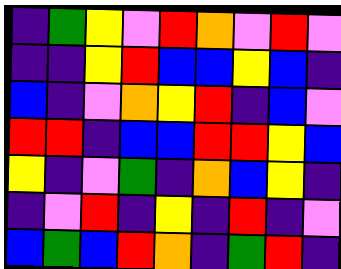[["indigo", "green", "yellow", "violet", "red", "orange", "violet", "red", "violet"], ["indigo", "indigo", "yellow", "red", "blue", "blue", "yellow", "blue", "indigo"], ["blue", "indigo", "violet", "orange", "yellow", "red", "indigo", "blue", "violet"], ["red", "red", "indigo", "blue", "blue", "red", "red", "yellow", "blue"], ["yellow", "indigo", "violet", "green", "indigo", "orange", "blue", "yellow", "indigo"], ["indigo", "violet", "red", "indigo", "yellow", "indigo", "red", "indigo", "violet"], ["blue", "green", "blue", "red", "orange", "indigo", "green", "red", "indigo"]]